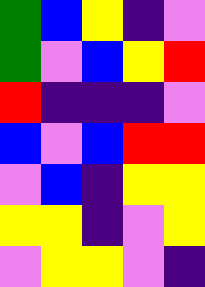[["green", "blue", "yellow", "indigo", "violet"], ["green", "violet", "blue", "yellow", "red"], ["red", "indigo", "indigo", "indigo", "violet"], ["blue", "violet", "blue", "red", "red"], ["violet", "blue", "indigo", "yellow", "yellow"], ["yellow", "yellow", "indigo", "violet", "yellow"], ["violet", "yellow", "yellow", "violet", "indigo"]]